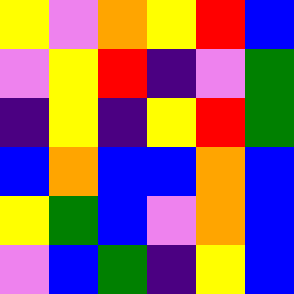[["yellow", "violet", "orange", "yellow", "red", "blue"], ["violet", "yellow", "red", "indigo", "violet", "green"], ["indigo", "yellow", "indigo", "yellow", "red", "green"], ["blue", "orange", "blue", "blue", "orange", "blue"], ["yellow", "green", "blue", "violet", "orange", "blue"], ["violet", "blue", "green", "indigo", "yellow", "blue"]]